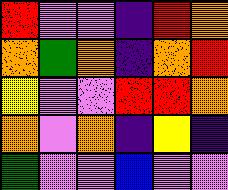[["red", "violet", "violet", "indigo", "red", "orange"], ["orange", "green", "orange", "indigo", "orange", "red"], ["yellow", "violet", "violet", "red", "red", "orange"], ["orange", "violet", "orange", "indigo", "yellow", "indigo"], ["green", "violet", "violet", "blue", "violet", "violet"]]